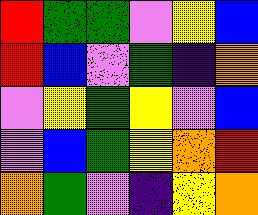[["red", "green", "green", "violet", "yellow", "blue"], ["red", "blue", "violet", "green", "indigo", "orange"], ["violet", "yellow", "green", "yellow", "violet", "blue"], ["violet", "blue", "green", "yellow", "orange", "red"], ["orange", "green", "violet", "indigo", "yellow", "orange"]]